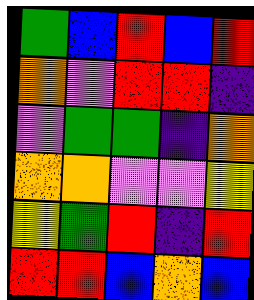[["green", "blue", "red", "blue", "red"], ["orange", "violet", "red", "red", "indigo"], ["violet", "green", "green", "indigo", "orange"], ["orange", "orange", "violet", "violet", "yellow"], ["yellow", "green", "red", "indigo", "red"], ["red", "red", "blue", "orange", "blue"]]